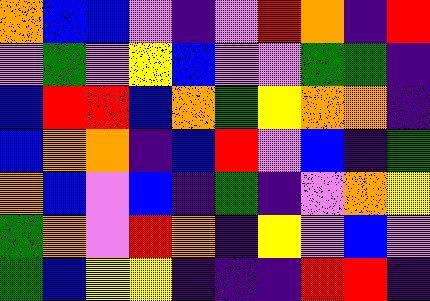[["orange", "blue", "blue", "violet", "indigo", "violet", "red", "orange", "indigo", "red"], ["violet", "green", "violet", "yellow", "blue", "violet", "violet", "green", "green", "indigo"], ["blue", "red", "red", "blue", "orange", "green", "yellow", "orange", "orange", "indigo"], ["blue", "orange", "orange", "indigo", "blue", "red", "violet", "blue", "indigo", "green"], ["orange", "blue", "violet", "blue", "indigo", "green", "indigo", "violet", "orange", "yellow"], ["green", "orange", "violet", "red", "orange", "indigo", "yellow", "violet", "blue", "violet"], ["green", "blue", "yellow", "yellow", "indigo", "indigo", "indigo", "red", "red", "indigo"]]